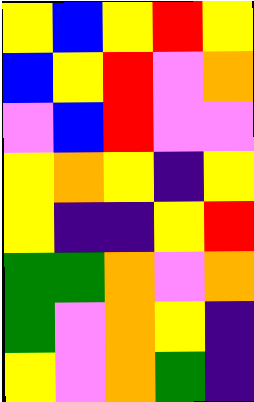[["yellow", "blue", "yellow", "red", "yellow"], ["blue", "yellow", "red", "violet", "orange"], ["violet", "blue", "red", "violet", "violet"], ["yellow", "orange", "yellow", "indigo", "yellow"], ["yellow", "indigo", "indigo", "yellow", "red"], ["green", "green", "orange", "violet", "orange"], ["green", "violet", "orange", "yellow", "indigo"], ["yellow", "violet", "orange", "green", "indigo"]]